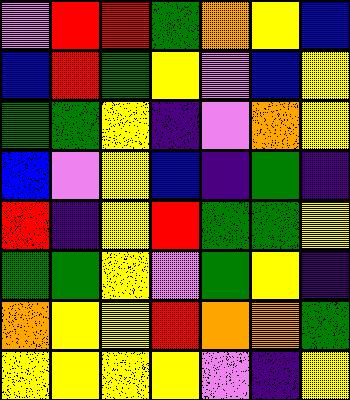[["violet", "red", "red", "green", "orange", "yellow", "blue"], ["blue", "red", "green", "yellow", "violet", "blue", "yellow"], ["green", "green", "yellow", "indigo", "violet", "orange", "yellow"], ["blue", "violet", "yellow", "blue", "indigo", "green", "indigo"], ["red", "indigo", "yellow", "red", "green", "green", "yellow"], ["green", "green", "yellow", "violet", "green", "yellow", "indigo"], ["orange", "yellow", "yellow", "red", "orange", "orange", "green"], ["yellow", "yellow", "yellow", "yellow", "violet", "indigo", "yellow"]]